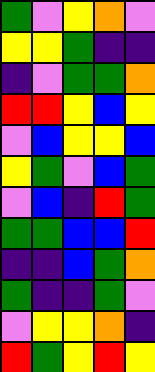[["green", "violet", "yellow", "orange", "violet"], ["yellow", "yellow", "green", "indigo", "indigo"], ["indigo", "violet", "green", "green", "orange"], ["red", "red", "yellow", "blue", "yellow"], ["violet", "blue", "yellow", "yellow", "blue"], ["yellow", "green", "violet", "blue", "green"], ["violet", "blue", "indigo", "red", "green"], ["green", "green", "blue", "blue", "red"], ["indigo", "indigo", "blue", "green", "orange"], ["green", "indigo", "indigo", "green", "violet"], ["violet", "yellow", "yellow", "orange", "indigo"], ["red", "green", "yellow", "red", "yellow"]]